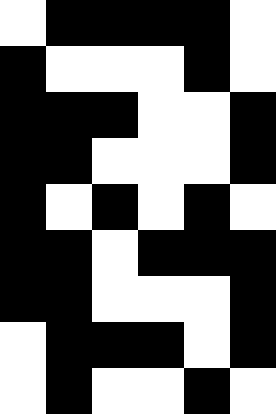[["white", "black", "black", "black", "black", "white"], ["black", "white", "white", "white", "black", "white"], ["black", "black", "black", "white", "white", "black"], ["black", "black", "white", "white", "white", "black"], ["black", "white", "black", "white", "black", "white"], ["black", "black", "white", "black", "black", "black"], ["black", "black", "white", "white", "white", "black"], ["white", "black", "black", "black", "white", "black"], ["white", "black", "white", "white", "black", "white"]]